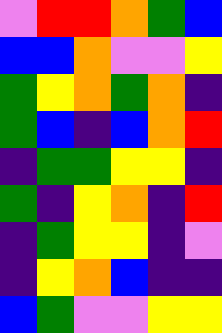[["violet", "red", "red", "orange", "green", "blue"], ["blue", "blue", "orange", "violet", "violet", "yellow"], ["green", "yellow", "orange", "green", "orange", "indigo"], ["green", "blue", "indigo", "blue", "orange", "red"], ["indigo", "green", "green", "yellow", "yellow", "indigo"], ["green", "indigo", "yellow", "orange", "indigo", "red"], ["indigo", "green", "yellow", "yellow", "indigo", "violet"], ["indigo", "yellow", "orange", "blue", "indigo", "indigo"], ["blue", "green", "violet", "violet", "yellow", "yellow"]]